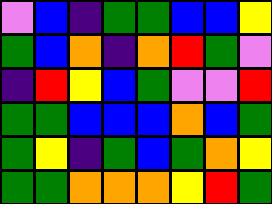[["violet", "blue", "indigo", "green", "green", "blue", "blue", "yellow"], ["green", "blue", "orange", "indigo", "orange", "red", "green", "violet"], ["indigo", "red", "yellow", "blue", "green", "violet", "violet", "red"], ["green", "green", "blue", "blue", "blue", "orange", "blue", "green"], ["green", "yellow", "indigo", "green", "blue", "green", "orange", "yellow"], ["green", "green", "orange", "orange", "orange", "yellow", "red", "green"]]